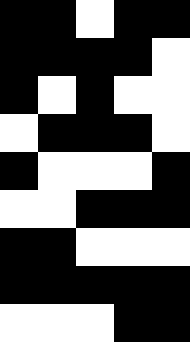[["black", "black", "white", "black", "black"], ["black", "black", "black", "black", "white"], ["black", "white", "black", "white", "white"], ["white", "black", "black", "black", "white"], ["black", "white", "white", "white", "black"], ["white", "white", "black", "black", "black"], ["black", "black", "white", "white", "white"], ["black", "black", "black", "black", "black"], ["white", "white", "white", "black", "black"]]